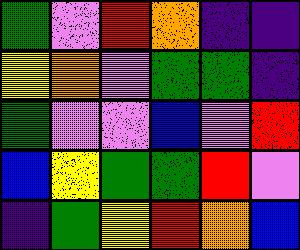[["green", "violet", "red", "orange", "indigo", "indigo"], ["yellow", "orange", "violet", "green", "green", "indigo"], ["green", "violet", "violet", "blue", "violet", "red"], ["blue", "yellow", "green", "green", "red", "violet"], ["indigo", "green", "yellow", "red", "orange", "blue"]]